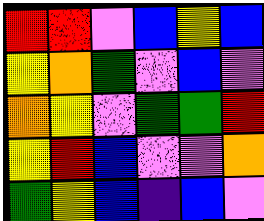[["red", "red", "violet", "blue", "yellow", "blue"], ["yellow", "orange", "green", "violet", "blue", "violet"], ["orange", "yellow", "violet", "green", "green", "red"], ["yellow", "red", "blue", "violet", "violet", "orange"], ["green", "yellow", "blue", "indigo", "blue", "violet"]]